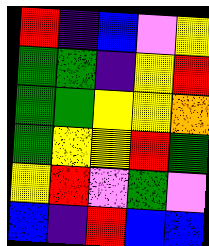[["red", "indigo", "blue", "violet", "yellow"], ["green", "green", "indigo", "yellow", "red"], ["green", "green", "yellow", "yellow", "orange"], ["green", "yellow", "yellow", "red", "green"], ["yellow", "red", "violet", "green", "violet"], ["blue", "indigo", "red", "blue", "blue"]]